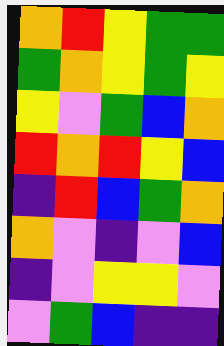[["orange", "red", "yellow", "green", "green"], ["green", "orange", "yellow", "green", "yellow"], ["yellow", "violet", "green", "blue", "orange"], ["red", "orange", "red", "yellow", "blue"], ["indigo", "red", "blue", "green", "orange"], ["orange", "violet", "indigo", "violet", "blue"], ["indigo", "violet", "yellow", "yellow", "violet"], ["violet", "green", "blue", "indigo", "indigo"]]